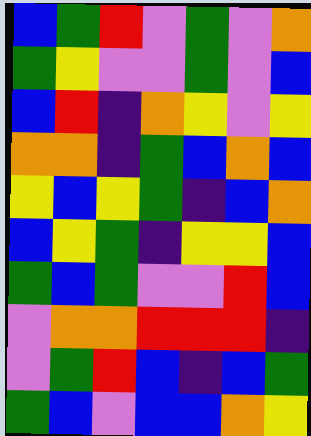[["blue", "green", "red", "violet", "green", "violet", "orange"], ["green", "yellow", "violet", "violet", "green", "violet", "blue"], ["blue", "red", "indigo", "orange", "yellow", "violet", "yellow"], ["orange", "orange", "indigo", "green", "blue", "orange", "blue"], ["yellow", "blue", "yellow", "green", "indigo", "blue", "orange"], ["blue", "yellow", "green", "indigo", "yellow", "yellow", "blue"], ["green", "blue", "green", "violet", "violet", "red", "blue"], ["violet", "orange", "orange", "red", "red", "red", "indigo"], ["violet", "green", "red", "blue", "indigo", "blue", "green"], ["green", "blue", "violet", "blue", "blue", "orange", "yellow"]]